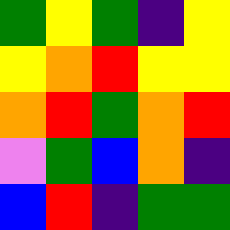[["green", "yellow", "green", "indigo", "yellow"], ["yellow", "orange", "red", "yellow", "yellow"], ["orange", "red", "green", "orange", "red"], ["violet", "green", "blue", "orange", "indigo"], ["blue", "red", "indigo", "green", "green"]]